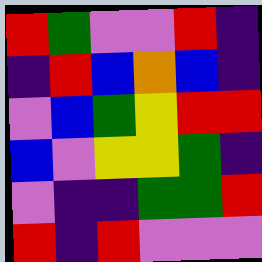[["red", "green", "violet", "violet", "red", "indigo"], ["indigo", "red", "blue", "orange", "blue", "indigo"], ["violet", "blue", "green", "yellow", "red", "red"], ["blue", "violet", "yellow", "yellow", "green", "indigo"], ["violet", "indigo", "indigo", "green", "green", "red"], ["red", "indigo", "red", "violet", "violet", "violet"]]